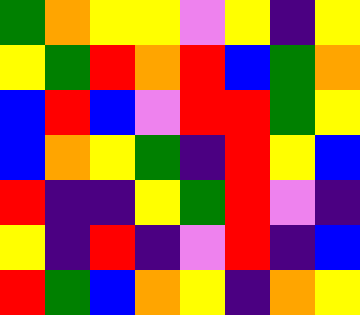[["green", "orange", "yellow", "yellow", "violet", "yellow", "indigo", "yellow"], ["yellow", "green", "red", "orange", "red", "blue", "green", "orange"], ["blue", "red", "blue", "violet", "red", "red", "green", "yellow"], ["blue", "orange", "yellow", "green", "indigo", "red", "yellow", "blue"], ["red", "indigo", "indigo", "yellow", "green", "red", "violet", "indigo"], ["yellow", "indigo", "red", "indigo", "violet", "red", "indigo", "blue"], ["red", "green", "blue", "orange", "yellow", "indigo", "orange", "yellow"]]